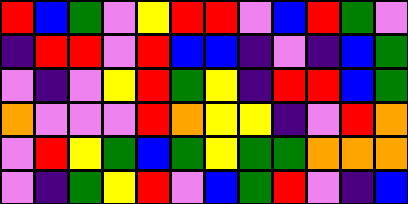[["red", "blue", "green", "violet", "yellow", "red", "red", "violet", "blue", "red", "green", "violet"], ["indigo", "red", "red", "violet", "red", "blue", "blue", "indigo", "violet", "indigo", "blue", "green"], ["violet", "indigo", "violet", "yellow", "red", "green", "yellow", "indigo", "red", "red", "blue", "green"], ["orange", "violet", "violet", "violet", "red", "orange", "yellow", "yellow", "indigo", "violet", "red", "orange"], ["violet", "red", "yellow", "green", "blue", "green", "yellow", "green", "green", "orange", "orange", "orange"], ["violet", "indigo", "green", "yellow", "red", "violet", "blue", "green", "red", "violet", "indigo", "blue"]]